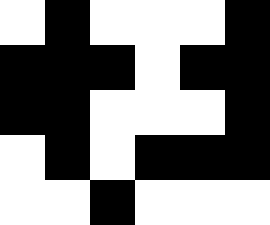[["white", "black", "white", "white", "white", "black"], ["black", "black", "black", "white", "black", "black"], ["black", "black", "white", "white", "white", "black"], ["white", "black", "white", "black", "black", "black"], ["white", "white", "black", "white", "white", "white"]]